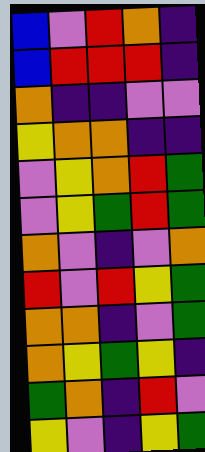[["blue", "violet", "red", "orange", "indigo"], ["blue", "red", "red", "red", "indigo"], ["orange", "indigo", "indigo", "violet", "violet"], ["yellow", "orange", "orange", "indigo", "indigo"], ["violet", "yellow", "orange", "red", "green"], ["violet", "yellow", "green", "red", "green"], ["orange", "violet", "indigo", "violet", "orange"], ["red", "violet", "red", "yellow", "green"], ["orange", "orange", "indigo", "violet", "green"], ["orange", "yellow", "green", "yellow", "indigo"], ["green", "orange", "indigo", "red", "violet"], ["yellow", "violet", "indigo", "yellow", "green"]]